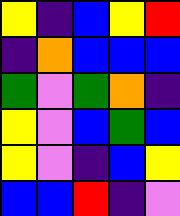[["yellow", "indigo", "blue", "yellow", "red"], ["indigo", "orange", "blue", "blue", "blue"], ["green", "violet", "green", "orange", "indigo"], ["yellow", "violet", "blue", "green", "blue"], ["yellow", "violet", "indigo", "blue", "yellow"], ["blue", "blue", "red", "indigo", "violet"]]